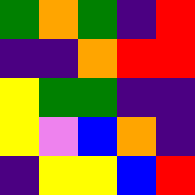[["green", "orange", "green", "indigo", "red"], ["indigo", "indigo", "orange", "red", "red"], ["yellow", "green", "green", "indigo", "indigo"], ["yellow", "violet", "blue", "orange", "indigo"], ["indigo", "yellow", "yellow", "blue", "red"]]